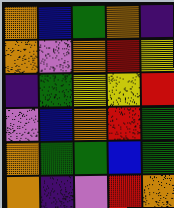[["orange", "blue", "green", "orange", "indigo"], ["orange", "violet", "orange", "red", "yellow"], ["indigo", "green", "yellow", "yellow", "red"], ["violet", "blue", "orange", "red", "green"], ["orange", "green", "green", "blue", "green"], ["orange", "indigo", "violet", "red", "orange"]]